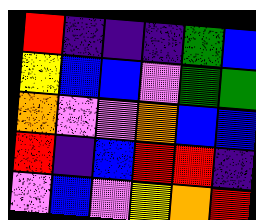[["red", "indigo", "indigo", "indigo", "green", "blue"], ["yellow", "blue", "blue", "violet", "green", "green"], ["orange", "violet", "violet", "orange", "blue", "blue"], ["red", "indigo", "blue", "red", "red", "indigo"], ["violet", "blue", "violet", "yellow", "orange", "red"]]